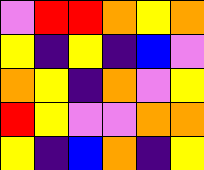[["violet", "red", "red", "orange", "yellow", "orange"], ["yellow", "indigo", "yellow", "indigo", "blue", "violet"], ["orange", "yellow", "indigo", "orange", "violet", "yellow"], ["red", "yellow", "violet", "violet", "orange", "orange"], ["yellow", "indigo", "blue", "orange", "indigo", "yellow"]]